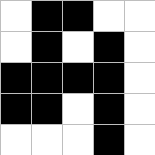[["white", "black", "black", "white", "white"], ["white", "black", "white", "black", "white"], ["black", "black", "black", "black", "white"], ["black", "black", "white", "black", "white"], ["white", "white", "white", "black", "white"]]